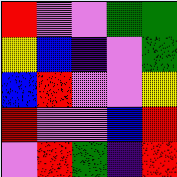[["red", "violet", "violet", "green", "green"], ["yellow", "blue", "indigo", "violet", "green"], ["blue", "red", "violet", "violet", "yellow"], ["red", "violet", "violet", "blue", "red"], ["violet", "red", "green", "indigo", "red"]]